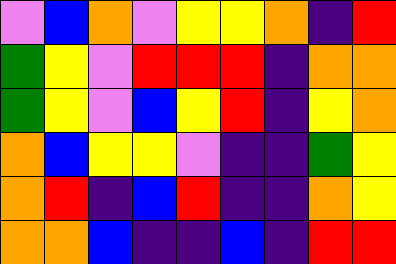[["violet", "blue", "orange", "violet", "yellow", "yellow", "orange", "indigo", "red"], ["green", "yellow", "violet", "red", "red", "red", "indigo", "orange", "orange"], ["green", "yellow", "violet", "blue", "yellow", "red", "indigo", "yellow", "orange"], ["orange", "blue", "yellow", "yellow", "violet", "indigo", "indigo", "green", "yellow"], ["orange", "red", "indigo", "blue", "red", "indigo", "indigo", "orange", "yellow"], ["orange", "orange", "blue", "indigo", "indigo", "blue", "indigo", "red", "red"]]